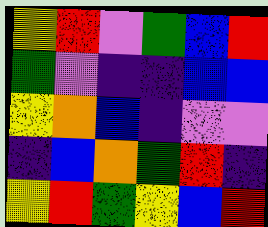[["yellow", "red", "violet", "green", "blue", "red"], ["green", "violet", "indigo", "indigo", "blue", "blue"], ["yellow", "orange", "blue", "indigo", "violet", "violet"], ["indigo", "blue", "orange", "green", "red", "indigo"], ["yellow", "red", "green", "yellow", "blue", "red"]]